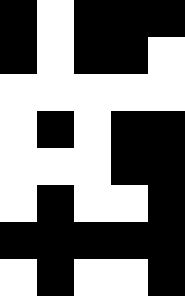[["black", "white", "black", "black", "black"], ["black", "white", "black", "black", "white"], ["white", "white", "white", "white", "white"], ["white", "black", "white", "black", "black"], ["white", "white", "white", "black", "black"], ["white", "black", "white", "white", "black"], ["black", "black", "black", "black", "black"], ["white", "black", "white", "white", "black"]]